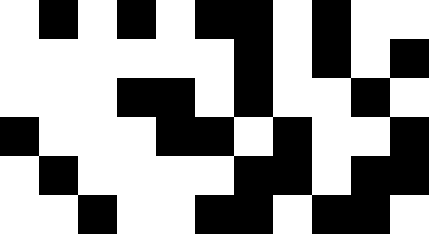[["white", "black", "white", "black", "white", "black", "black", "white", "black", "white", "white"], ["white", "white", "white", "white", "white", "white", "black", "white", "black", "white", "black"], ["white", "white", "white", "black", "black", "white", "black", "white", "white", "black", "white"], ["black", "white", "white", "white", "black", "black", "white", "black", "white", "white", "black"], ["white", "black", "white", "white", "white", "white", "black", "black", "white", "black", "black"], ["white", "white", "black", "white", "white", "black", "black", "white", "black", "black", "white"]]